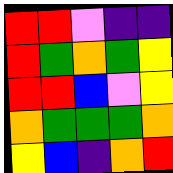[["red", "red", "violet", "indigo", "indigo"], ["red", "green", "orange", "green", "yellow"], ["red", "red", "blue", "violet", "yellow"], ["orange", "green", "green", "green", "orange"], ["yellow", "blue", "indigo", "orange", "red"]]